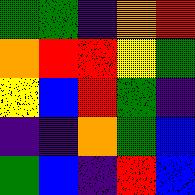[["green", "green", "indigo", "orange", "red"], ["orange", "red", "red", "yellow", "green"], ["yellow", "blue", "red", "green", "indigo"], ["indigo", "indigo", "orange", "green", "blue"], ["green", "blue", "indigo", "red", "blue"]]